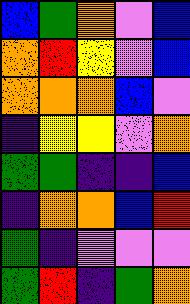[["blue", "green", "orange", "violet", "blue"], ["orange", "red", "yellow", "violet", "blue"], ["orange", "orange", "orange", "blue", "violet"], ["indigo", "yellow", "yellow", "violet", "orange"], ["green", "green", "indigo", "indigo", "blue"], ["indigo", "orange", "orange", "blue", "red"], ["green", "indigo", "violet", "violet", "violet"], ["green", "red", "indigo", "green", "orange"]]